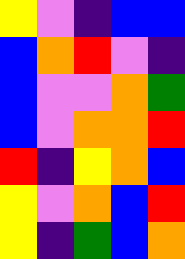[["yellow", "violet", "indigo", "blue", "blue"], ["blue", "orange", "red", "violet", "indigo"], ["blue", "violet", "violet", "orange", "green"], ["blue", "violet", "orange", "orange", "red"], ["red", "indigo", "yellow", "orange", "blue"], ["yellow", "violet", "orange", "blue", "red"], ["yellow", "indigo", "green", "blue", "orange"]]